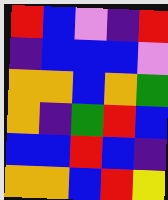[["red", "blue", "violet", "indigo", "red"], ["indigo", "blue", "blue", "blue", "violet"], ["orange", "orange", "blue", "orange", "green"], ["orange", "indigo", "green", "red", "blue"], ["blue", "blue", "red", "blue", "indigo"], ["orange", "orange", "blue", "red", "yellow"]]